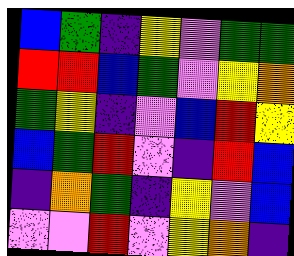[["blue", "green", "indigo", "yellow", "violet", "green", "green"], ["red", "red", "blue", "green", "violet", "yellow", "orange"], ["green", "yellow", "indigo", "violet", "blue", "red", "yellow"], ["blue", "green", "red", "violet", "indigo", "red", "blue"], ["indigo", "orange", "green", "indigo", "yellow", "violet", "blue"], ["violet", "violet", "red", "violet", "yellow", "orange", "indigo"]]